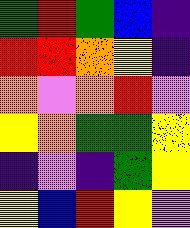[["green", "red", "green", "blue", "indigo"], ["red", "red", "orange", "yellow", "indigo"], ["orange", "violet", "orange", "red", "violet"], ["yellow", "orange", "green", "green", "yellow"], ["indigo", "violet", "indigo", "green", "yellow"], ["yellow", "blue", "red", "yellow", "violet"]]